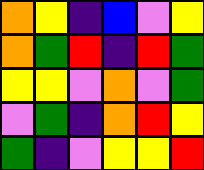[["orange", "yellow", "indigo", "blue", "violet", "yellow"], ["orange", "green", "red", "indigo", "red", "green"], ["yellow", "yellow", "violet", "orange", "violet", "green"], ["violet", "green", "indigo", "orange", "red", "yellow"], ["green", "indigo", "violet", "yellow", "yellow", "red"]]